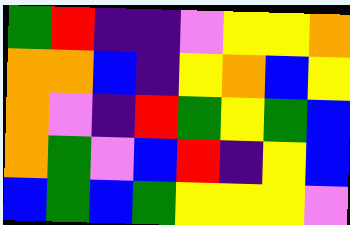[["green", "red", "indigo", "indigo", "violet", "yellow", "yellow", "orange"], ["orange", "orange", "blue", "indigo", "yellow", "orange", "blue", "yellow"], ["orange", "violet", "indigo", "red", "green", "yellow", "green", "blue"], ["orange", "green", "violet", "blue", "red", "indigo", "yellow", "blue"], ["blue", "green", "blue", "green", "yellow", "yellow", "yellow", "violet"]]